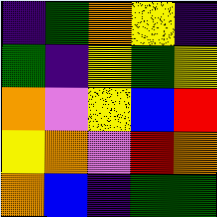[["indigo", "green", "orange", "yellow", "indigo"], ["green", "indigo", "yellow", "green", "yellow"], ["orange", "violet", "yellow", "blue", "red"], ["yellow", "orange", "violet", "red", "orange"], ["orange", "blue", "indigo", "green", "green"]]